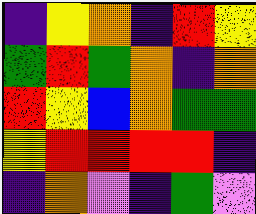[["indigo", "yellow", "orange", "indigo", "red", "yellow"], ["green", "red", "green", "orange", "indigo", "orange"], ["red", "yellow", "blue", "orange", "green", "green"], ["yellow", "red", "red", "red", "red", "indigo"], ["indigo", "orange", "violet", "indigo", "green", "violet"]]